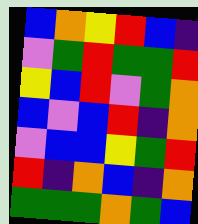[["blue", "orange", "yellow", "red", "blue", "indigo"], ["violet", "green", "red", "green", "green", "red"], ["yellow", "blue", "red", "violet", "green", "orange"], ["blue", "violet", "blue", "red", "indigo", "orange"], ["violet", "blue", "blue", "yellow", "green", "red"], ["red", "indigo", "orange", "blue", "indigo", "orange"], ["green", "green", "green", "orange", "green", "blue"]]